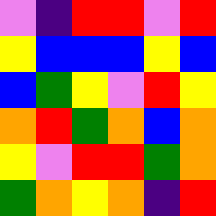[["violet", "indigo", "red", "red", "violet", "red"], ["yellow", "blue", "blue", "blue", "yellow", "blue"], ["blue", "green", "yellow", "violet", "red", "yellow"], ["orange", "red", "green", "orange", "blue", "orange"], ["yellow", "violet", "red", "red", "green", "orange"], ["green", "orange", "yellow", "orange", "indigo", "red"]]